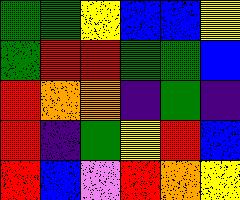[["green", "green", "yellow", "blue", "blue", "yellow"], ["green", "red", "red", "green", "green", "blue"], ["red", "orange", "orange", "indigo", "green", "indigo"], ["red", "indigo", "green", "yellow", "red", "blue"], ["red", "blue", "violet", "red", "orange", "yellow"]]